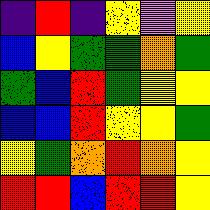[["indigo", "red", "indigo", "yellow", "violet", "yellow"], ["blue", "yellow", "green", "green", "orange", "green"], ["green", "blue", "red", "green", "yellow", "yellow"], ["blue", "blue", "red", "yellow", "yellow", "green"], ["yellow", "green", "orange", "red", "orange", "yellow"], ["red", "red", "blue", "red", "red", "yellow"]]